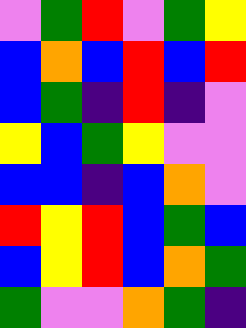[["violet", "green", "red", "violet", "green", "yellow"], ["blue", "orange", "blue", "red", "blue", "red"], ["blue", "green", "indigo", "red", "indigo", "violet"], ["yellow", "blue", "green", "yellow", "violet", "violet"], ["blue", "blue", "indigo", "blue", "orange", "violet"], ["red", "yellow", "red", "blue", "green", "blue"], ["blue", "yellow", "red", "blue", "orange", "green"], ["green", "violet", "violet", "orange", "green", "indigo"]]